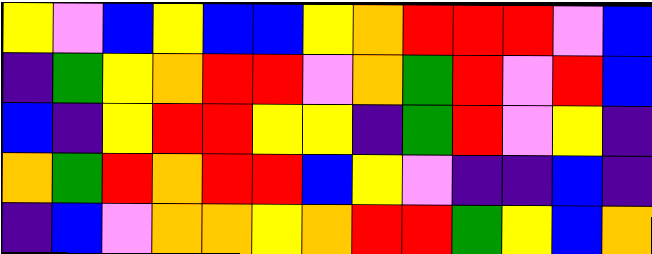[["yellow", "violet", "blue", "yellow", "blue", "blue", "yellow", "orange", "red", "red", "red", "violet", "blue"], ["indigo", "green", "yellow", "orange", "red", "red", "violet", "orange", "green", "red", "violet", "red", "blue"], ["blue", "indigo", "yellow", "red", "red", "yellow", "yellow", "indigo", "green", "red", "violet", "yellow", "indigo"], ["orange", "green", "red", "orange", "red", "red", "blue", "yellow", "violet", "indigo", "indigo", "blue", "indigo"], ["indigo", "blue", "violet", "orange", "orange", "yellow", "orange", "red", "red", "green", "yellow", "blue", "orange"]]